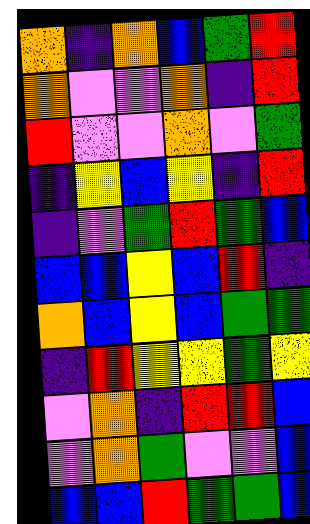[["orange", "indigo", "orange", "blue", "green", "red"], ["orange", "violet", "violet", "orange", "indigo", "red"], ["red", "violet", "violet", "orange", "violet", "green"], ["indigo", "yellow", "blue", "yellow", "indigo", "red"], ["indigo", "violet", "green", "red", "green", "blue"], ["blue", "blue", "yellow", "blue", "red", "indigo"], ["orange", "blue", "yellow", "blue", "green", "green"], ["indigo", "red", "yellow", "yellow", "green", "yellow"], ["violet", "orange", "indigo", "red", "red", "blue"], ["violet", "orange", "green", "violet", "violet", "blue"], ["blue", "blue", "red", "green", "green", "blue"]]